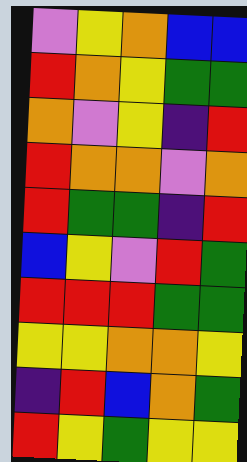[["violet", "yellow", "orange", "blue", "blue"], ["red", "orange", "yellow", "green", "green"], ["orange", "violet", "yellow", "indigo", "red"], ["red", "orange", "orange", "violet", "orange"], ["red", "green", "green", "indigo", "red"], ["blue", "yellow", "violet", "red", "green"], ["red", "red", "red", "green", "green"], ["yellow", "yellow", "orange", "orange", "yellow"], ["indigo", "red", "blue", "orange", "green"], ["red", "yellow", "green", "yellow", "yellow"]]